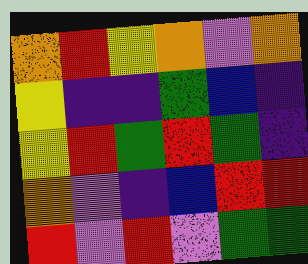[["orange", "red", "yellow", "orange", "violet", "orange"], ["yellow", "indigo", "indigo", "green", "blue", "indigo"], ["yellow", "red", "green", "red", "green", "indigo"], ["orange", "violet", "indigo", "blue", "red", "red"], ["red", "violet", "red", "violet", "green", "green"]]